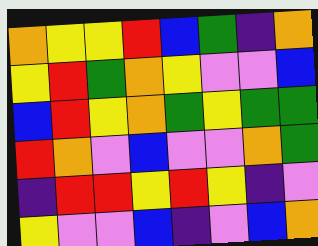[["orange", "yellow", "yellow", "red", "blue", "green", "indigo", "orange"], ["yellow", "red", "green", "orange", "yellow", "violet", "violet", "blue"], ["blue", "red", "yellow", "orange", "green", "yellow", "green", "green"], ["red", "orange", "violet", "blue", "violet", "violet", "orange", "green"], ["indigo", "red", "red", "yellow", "red", "yellow", "indigo", "violet"], ["yellow", "violet", "violet", "blue", "indigo", "violet", "blue", "orange"]]